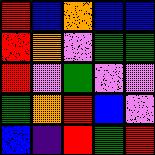[["red", "blue", "orange", "blue", "blue"], ["red", "orange", "violet", "green", "green"], ["red", "violet", "green", "violet", "violet"], ["green", "orange", "red", "blue", "violet"], ["blue", "indigo", "red", "green", "red"]]